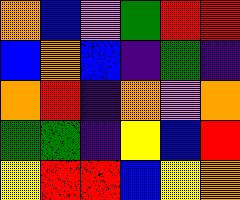[["orange", "blue", "violet", "green", "red", "red"], ["blue", "orange", "blue", "indigo", "green", "indigo"], ["orange", "red", "indigo", "orange", "violet", "orange"], ["green", "green", "indigo", "yellow", "blue", "red"], ["yellow", "red", "red", "blue", "yellow", "orange"]]